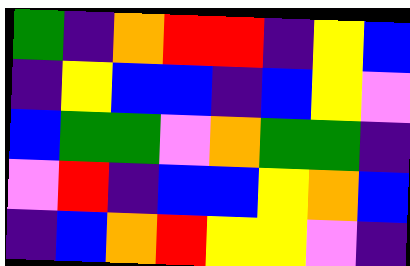[["green", "indigo", "orange", "red", "red", "indigo", "yellow", "blue"], ["indigo", "yellow", "blue", "blue", "indigo", "blue", "yellow", "violet"], ["blue", "green", "green", "violet", "orange", "green", "green", "indigo"], ["violet", "red", "indigo", "blue", "blue", "yellow", "orange", "blue"], ["indigo", "blue", "orange", "red", "yellow", "yellow", "violet", "indigo"]]